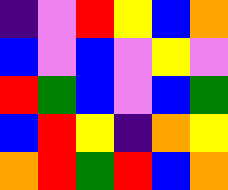[["indigo", "violet", "red", "yellow", "blue", "orange"], ["blue", "violet", "blue", "violet", "yellow", "violet"], ["red", "green", "blue", "violet", "blue", "green"], ["blue", "red", "yellow", "indigo", "orange", "yellow"], ["orange", "red", "green", "red", "blue", "orange"]]